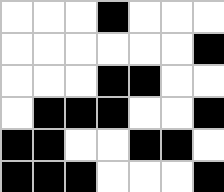[["white", "white", "white", "black", "white", "white", "white"], ["white", "white", "white", "white", "white", "white", "black"], ["white", "white", "white", "black", "black", "white", "white"], ["white", "black", "black", "black", "white", "white", "black"], ["black", "black", "white", "white", "black", "black", "white"], ["black", "black", "black", "white", "white", "white", "black"]]